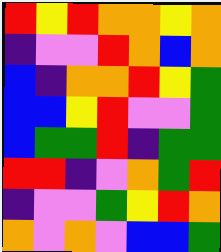[["red", "yellow", "red", "orange", "orange", "yellow", "orange"], ["indigo", "violet", "violet", "red", "orange", "blue", "orange"], ["blue", "indigo", "orange", "orange", "red", "yellow", "green"], ["blue", "blue", "yellow", "red", "violet", "violet", "green"], ["blue", "green", "green", "red", "indigo", "green", "green"], ["red", "red", "indigo", "violet", "orange", "green", "red"], ["indigo", "violet", "violet", "green", "yellow", "red", "orange"], ["orange", "violet", "orange", "violet", "blue", "blue", "green"]]